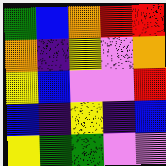[["green", "blue", "orange", "red", "red"], ["orange", "indigo", "yellow", "violet", "orange"], ["yellow", "blue", "violet", "violet", "red"], ["blue", "indigo", "yellow", "indigo", "blue"], ["yellow", "green", "green", "violet", "violet"]]